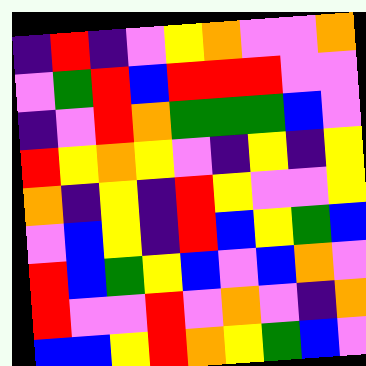[["indigo", "red", "indigo", "violet", "yellow", "orange", "violet", "violet", "orange"], ["violet", "green", "red", "blue", "red", "red", "red", "violet", "violet"], ["indigo", "violet", "red", "orange", "green", "green", "green", "blue", "violet"], ["red", "yellow", "orange", "yellow", "violet", "indigo", "yellow", "indigo", "yellow"], ["orange", "indigo", "yellow", "indigo", "red", "yellow", "violet", "violet", "yellow"], ["violet", "blue", "yellow", "indigo", "red", "blue", "yellow", "green", "blue"], ["red", "blue", "green", "yellow", "blue", "violet", "blue", "orange", "violet"], ["red", "violet", "violet", "red", "violet", "orange", "violet", "indigo", "orange"], ["blue", "blue", "yellow", "red", "orange", "yellow", "green", "blue", "violet"]]